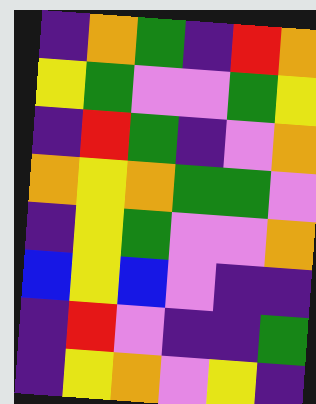[["indigo", "orange", "green", "indigo", "red", "orange"], ["yellow", "green", "violet", "violet", "green", "yellow"], ["indigo", "red", "green", "indigo", "violet", "orange"], ["orange", "yellow", "orange", "green", "green", "violet"], ["indigo", "yellow", "green", "violet", "violet", "orange"], ["blue", "yellow", "blue", "violet", "indigo", "indigo"], ["indigo", "red", "violet", "indigo", "indigo", "green"], ["indigo", "yellow", "orange", "violet", "yellow", "indigo"]]